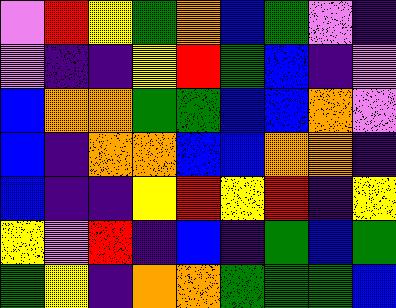[["violet", "red", "yellow", "green", "orange", "blue", "green", "violet", "indigo"], ["violet", "indigo", "indigo", "yellow", "red", "green", "blue", "indigo", "violet"], ["blue", "orange", "orange", "green", "green", "blue", "blue", "orange", "violet"], ["blue", "indigo", "orange", "orange", "blue", "blue", "orange", "orange", "indigo"], ["blue", "indigo", "indigo", "yellow", "red", "yellow", "red", "indigo", "yellow"], ["yellow", "violet", "red", "indigo", "blue", "indigo", "green", "blue", "green"], ["green", "yellow", "indigo", "orange", "orange", "green", "green", "green", "blue"]]